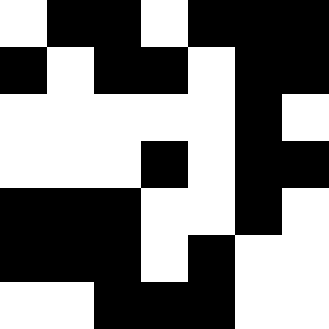[["white", "black", "black", "white", "black", "black", "black"], ["black", "white", "black", "black", "white", "black", "black"], ["white", "white", "white", "white", "white", "black", "white"], ["white", "white", "white", "black", "white", "black", "black"], ["black", "black", "black", "white", "white", "black", "white"], ["black", "black", "black", "white", "black", "white", "white"], ["white", "white", "black", "black", "black", "white", "white"]]